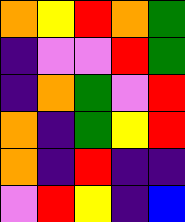[["orange", "yellow", "red", "orange", "green"], ["indigo", "violet", "violet", "red", "green"], ["indigo", "orange", "green", "violet", "red"], ["orange", "indigo", "green", "yellow", "red"], ["orange", "indigo", "red", "indigo", "indigo"], ["violet", "red", "yellow", "indigo", "blue"]]